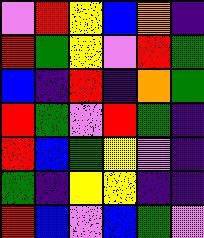[["violet", "red", "yellow", "blue", "orange", "indigo"], ["red", "green", "yellow", "violet", "red", "green"], ["blue", "indigo", "red", "indigo", "orange", "green"], ["red", "green", "violet", "red", "green", "indigo"], ["red", "blue", "green", "yellow", "violet", "indigo"], ["green", "indigo", "yellow", "yellow", "indigo", "indigo"], ["red", "blue", "violet", "blue", "green", "violet"]]